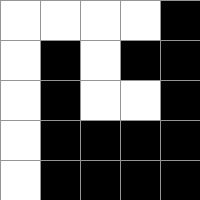[["white", "white", "white", "white", "black"], ["white", "black", "white", "black", "black"], ["white", "black", "white", "white", "black"], ["white", "black", "black", "black", "black"], ["white", "black", "black", "black", "black"]]